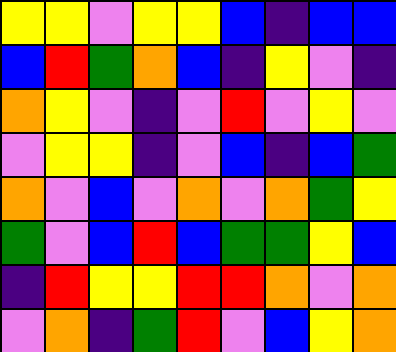[["yellow", "yellow", "violet", "yellow", "yellow", "blue", "indigo", "blue", "blue"], ["blue", "red", "green", "orange", "blue", "indigo", "yellow", "violet", "indigo"], ["orange", "yellow", "violet", "indigo", "violet", "red", "violet", "yellow", "violet"], ["violet", "yellow", "yellow", "indigo", "violet", "blue", "indigo", "blue", "green"], ["orange", "violet", "blue", "violet", "orange", "violet", "orange", "green", "yellow"], ["green", "violet", "blue", "red", "blue", "green", "green", "yellow", "blue"], ["indigo", "red", "yellow", "yellow", "red", "red", "orange", "violet", "orange"], ["violet", "orange", "indigo", "green", "red", "violet", "blue", "yellow", "orange"]]